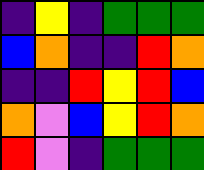[["indigo", "yellow", "indigo", "green", "green", "green"], ["blue", "orange", "indigo", "indigo", "red", "orange"], ["indigo", "indigo", "red", "yellow", "red", "blue"], ["orange", "violet", "blue", "yellow", "red", "orange"], ["red", "violet", "indigo", "green", "green", "green"]]